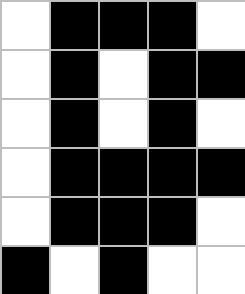[["white", "black", "black", "black", "white"], ["white", "black", "white", "black", "black"], ["white", "black", "white", "black", "white"], ["white", "black", "black", "black", "black"], ["white", "black", "black", "black", "white"], ["black", "white", "black", "white", "white"]]